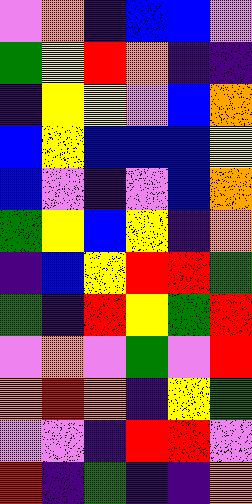[["violet", "orange", "indigo", "blue", "blue", "violet"], ["green", "yellow", "red", "orange", "indigo", "indigo"], ["indigo", "yellow", "yellow", "violet", "blue", "orange"], ["blue", "yellow", "blue", "blue", "blue", "yellow"], ["blue", "violet", "indigo", "violet", "blue", "orange"], ["green", "yellow", "blue", "yellow", "indigo", "orange"], ["indigo", "blue", "yellow", "red", "red", "green"], ["green", "indigo", "red", "yellow", "green", "red"], ["violet", "orange", "violet", "green", "violet", "red"], ["orange", "red", "orange", "indigo", "yellow", "green"], ["violet", "violet", "indigo", "red", "red", "violet"], ["red", "indigo", "green", "indigo", "indigo", "orange"]]